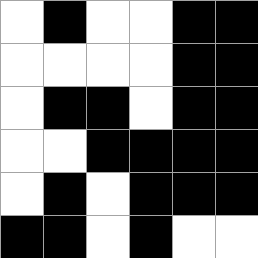[["white", "black", "white", "white", "black", "black"], ["white", "white", "white", "white", "black", "black"], ["white", "black", "black", "white", "black", "black"], ["white", "white", "black", "black", "black", "black"], ["white", "black", "white", "black", "black", "black"], ["black", "black", "white", "black", "white", "white"]]